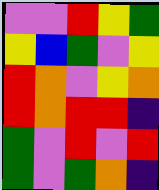[["violet", "violet", "red", "yellow", "green"], ["yellow", "blue", "green", "violet", "yellow"], ["red", "orange", "violet", "yellow", "orange"], ["red", "orange", "red", "red", "indigo"], ["green", "violet", "red", "violet", "red"], ["green", "violet", "green", "orange", "indigo"]]